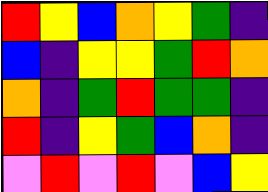[["red", "yellow", "blue", "orange", "yellow", "green", "indigo"], ["blue", "indigo", "yellow", "yellow", "green", "red", "orange"], ["orange", "indigo", "green", "red", "green", "green", "indigo"], ["red", "indigo", "yellow", "green", "blue", "orange", "indigo"], ["violet", "red", "violet", "red", "violet", "blue", "yellow"]]